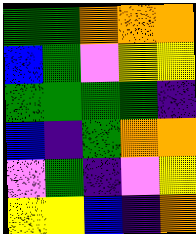[["green", "green", "orange", "orange", "orange"], ["blue", "green", "violet", "yellow", "yellow"], ["green", "green", "green", "green", "indigo"], ["blue", "indigo", "green", "orange", "orange"], ["violet", "green", "indigo", "violet", "yellow"], ["yellow", "yellow", "blue", "indigo", "orange"]]